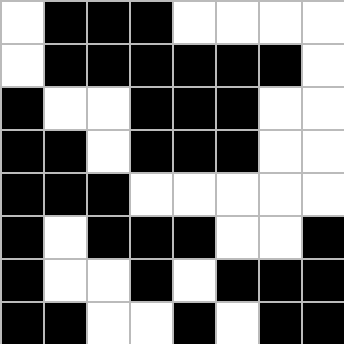[["white", "black", "black", "black", "white", "white", "white", "white"], ["white", "black", "black", "black", "black", "black", "black", "white"], ["black", "white", "white", "black", "black", "black", "white", "white"], ["black", "black", "white", "black", "black", "black", "white", "white"], ["black", "black", "black", "white", "white", "white", "white", "white"], ["black", "white", "black", "black", "black", "white", "white", "black"], ["black", "white", "white", "black", "white", "black", "black", "black"], ["black", "black", "white", "white", "black", "white", "black", "black"]]